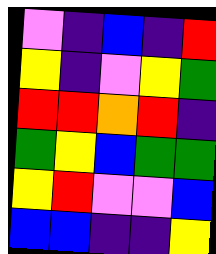[["violet", "indigo", "blue", "indigo", "red"], ["yellow", "indigo", "violet", "yellow", "green"], ["red", "red", "orange", "red", "indigo"], ["green", "yellow", "blue", "green", "green"], ["yellow", "red", "violet", "violet", "blue"], ["blue", "blue", "indigo", "indigo", "yellow"]]